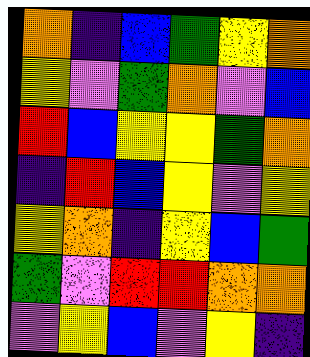[["orange", "indigo", "blue", "green", "yellow", "orange"], ["yellow", "violet", "green", "orange", "violet", "blue"], ["red", "blue", "yellow", "yellow", "green", "orange"], ["indigo", "red", "blue", "yellow", "violet", "yellow"], ["yellow", "orange", "indigo", "yellow", "blue", "green"], ["green", "violet", "red", "red", "orange", "orange"], ["violet", "yellow", "blue", "violet", "yellow", "indigo"]]